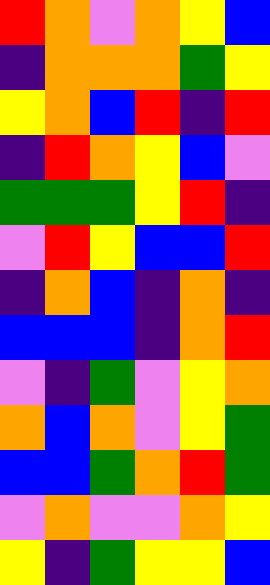[["red", "orange", "violet", "orange", "yellow", "blue"], ["indigo", "orange", "orange", "orange", "green", "yellow"], ["yellow", "orange", "blue", "red", "indigo", "red"], ["indigo", "red", "orange", "yellow", "blue", "violet"], ["green", "green", "green", "yellow", "red", "indigo"], ["violet", "red", "yellow", "blue", "blue", "red"], ["indigo", "orange", "blue", "indigo", "orange", "indigo"], ["blue", "blue", "blue", "indigo", "orange", "red"], ["violet", "indigo", "green", "violet", "yellow", "orange"], ["orange", "blue", "orange", "violet", "yellow", "green"], ["blue", "blue", "green", "orange", "red", "green"], ["violet", "orange", "violet", "violet", "orange", "yellow"], ["yellow", "indigo", "green", "yellow", "yellow", "blue"]]